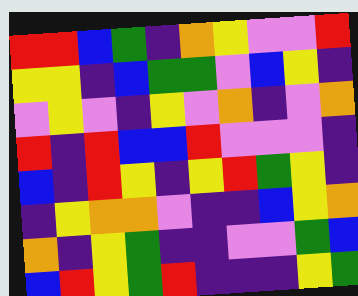[["red", "red", "blue", "green", "indigo", "orange", "yellow", "violet", "violet", "red"], ["yellow", "yellow", "indigo", "blue", "green", "green", "violet", "blue", "yellow", "indigo"], ["violet", "yellow", "violet", "indigo", "yellow", "violet", "orange", "indigo", "violet", "orange"], ["red", "indigo", "red", "blue", "blue", "red", "violet", "violet", "violet", "indigo"], ["blue", "indigo", "red", "yellow", "indigo", "yellow", "red", "green", "yellow", "indigo"], ["indigo", "yellow", "orange", "orange", "violet", "indigo", "indigo", "blue", "yellow", "orange"], ["orange", "indigo", "yellow", "green", "indigo", "indigo", "violet", "violet", "green", "blue"], ["blue", "red", "yellow", "green", "red", "indigo", "indigo", "indigo", "yellow", "green"]]